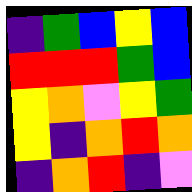[["indigo", "green", "blue", "yellow", "blue"], ["red", "red", "red", "green", "blue"], ["yellow", "orange", "violet", "yellow", "green"], ["yellow", "indigo", "orange", "red", "orange"], ["indigo", "orange", "red", "indigo", "violet"]]